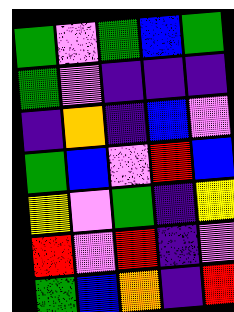[["green", "violet", "green", "blue", "green"], ["green", "violet", "indigo", "indigo", "indigo"], ["indigo", "orange", "indigo", "blue", "violet"], ["green", "blue", "violet", "red", "blue"], ["yellow", "violet", "green", "indigo", "yellow"], ["red", "violet", "red", "indigo", "violet"], ["green", "blue", "orange", "indigo", "red"]]